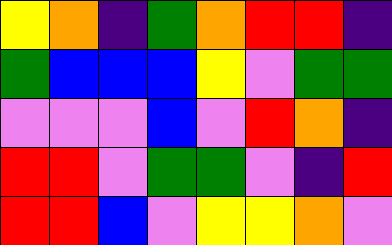[["yellow", "orange", "indigo", "green", "orange", "red", "red", "indigo"], ["green", "blue", "blue", "blue", "yellow", "violet", "green", "green"], ["violet", "violet", "violet", "blue", "violet", "red", "orange", "indigo"], ["red", "red", "violet", "green", "green", "violet", "indigo", "red"], ["red", "red", "blue", "violet", "yellow", "yellow", "orange", "violet"]]